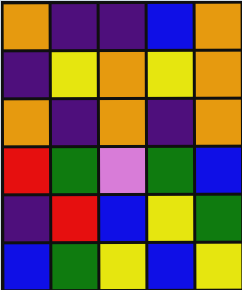[["orange", "indigo", "indigo", "blue", "orange"], ["indigo", "yellow", "orange", "yellow", "orange"], ["orange", "indigo", "orange", "indigo", "orange"], ["red", "green", "violet", "green", "blue"], ["indigo", "red", "blue", "yellow", "green"], ["blue", "green", "yellow", "blue", "yellow"]]